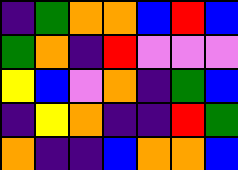[["indigo", "green", "orange", "orange", "blue", "red", "blue"], ["green", "orange", "indigo", "red", "violet", "violet", "violet"], ["yellow", "blue", "violet", "orange", "indigo", "green", "blue"], ["indigo", "yellow", "orange", "indigo", "indigo", "red", "green"], ["orange", "indigo", "indigo", "blue", "orange", "orange", "blue"]]